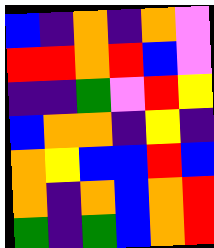[["blue", "indigo", "orange", "indigo", "orange", "violet"], ["red", "red", "orange", "red", "blue", "violet"], ["indigo", "indigo", "green", "violet", "red", "yellow"], ["blue", "orange", "orange", "indigo", "yellow", "indigo"], ["orange", "yellow", "blue", "blue", "red", "blue"], ["orange", "indigo", "orange", "blue", "orange", "red"], ["green", "indigo", "green", "blue", "orange", "red"]]